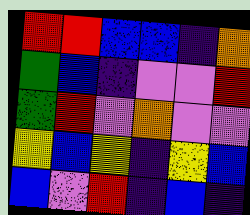[["red", "red", "blue", "blue", "indigo", "orange"], ["green", "blue", "indigo", "violet", "violet", "red"], ["green", "red", "violet", "orange", "violet", "violet"], ["yellow", "blue", "yellow", "indigo", "yellow", "blue"], ["blue", "violet", "red", "indigo", "blue", "indigo"]]